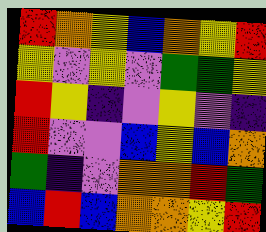[["red", "orange", "yellow", "blue", "orange", "yellow", "red"], ["yellow", "violet", "yellow", "violet", "green", "green", "yellow"], ["red", "yellow", "indigo", "violet", "yellow", "violet", "indigo"], ["red", "violet", "violet", "blue", "yellow", "blue", "orange"], ["green", "indigo", "violet", "orange", "orange", "red", "green"], ["blue", "red", "blue", "orange", "orange", "yellow", "red"]]